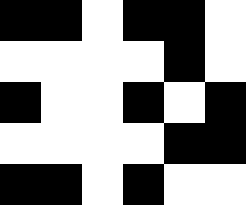[["black", "black", "white", "black", "black", "white"], ["white", "white", "white", "white", "black", "white"], ["black", "white", "white", "black", "white", "black"], ["white", "white", "white", "white", "black", "black"], ["black", "black", "white", "black", "white", "white"]]